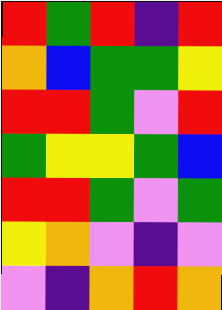[["red", "green", "red", "indigo", "red"], ["orange", "blue", "green", "green", "yellow"], ["red", "red", "green", "violet", "red"], ["green", "yellow", "yellow", "green", "blue"], ["red", "red", "green", "violet", "green"], ["yellow", "orange", "violet", "indigo", "violet"], ["violet", "indigo", "orange", "red", "orange"]]